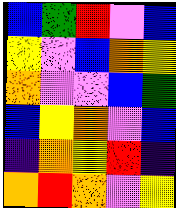[["blue", "green", "red", "violet", "blue"], ["yellow", "violet", "blue", "orange", "yellow"], ["orange", "violet", "violet", "blue", "green"], ["blue", "yellow", "orange", "violet", "blue"], ["indigo", "orange", "yellow", "red", "indigo"], ["orange", "red", "orange", "violet", "yellow"]]